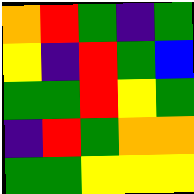[["orange", "red", "green", "indigo", "green"], ["yellow", "indigo", "red", "green", "blue"], ["green", "green", "red", "yellow", "green"], ["indigo", "red", "green", "orange", "orange"], ["green", "green", "yellow", "yellow", "yellow"]]